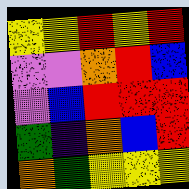[["yellow", "yellow", "red", "yellow", "red"], ["violet", "violet", "orange", "red", "blue"], ["violet", "blue", "red", "red", "red"], ["green", "indigo", "orange", "blue", "red"], ["orange", "green", "yellow", "yellow", "yellow"]]